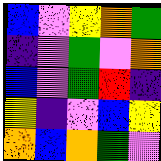[["blue", "violet", "yellow", "orange", "green"], ["indigo", "violet", "green", "violet", "orange"], ["blue", "violet", "green", "red", "indigo"], ["yellow", "indigo", "violet", "blue", "yellow"], ["orange", "blue", "orange", "green", "violet"]]